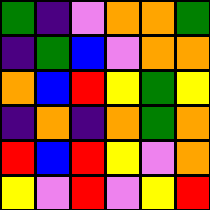[["green", "indigo", "violet", "orange", "orange", "green"], ["indigo", "green", "blue", "violet", "orange", "orange"], ["orange", "blue", "red", "yellow", "green", "yellow"], ["indigo", "orange", "indigo", "orange", "green", "orange"], ["red", "blue", "red", "yellow", "violet", "orange"], ["yellow", "violet", "red", "violet", "yellow", "red"]]